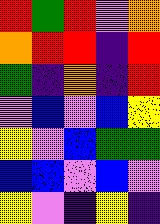[["red", "green", "red", "violet", "orange"], ["orange", "red", "red", "indigo", "red"], ["green", "indigo", "orange", "indigo", "red"], ["violet", "blue", "violet", "blue", "yellow"], ["yellow", "violet", "blue", "green", "green"], ["blue", "blue", "violet", "blue", "violet"], ["yellow", "violet", "indigo", "yellow", "indigo"]]